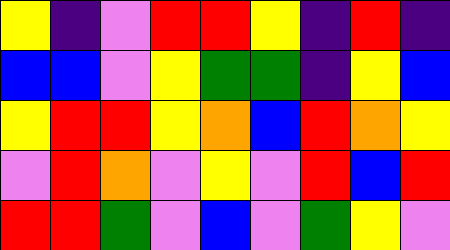[["yellow", "indigo", "violet", "red", "red", "yellow", "indigo", "red", "indigo"], ["blue", "blue", "violet", "yellow", "green", "green", "indigo", "yellow", "blue"], ["yellow", "red", "red", "yellow", "orange", "blue", "red", "orange", "yellow"], ["violet", "red", "orange", "violet", "yellow", "violet", "red", "blue", "red"], ["red", "red", "green", "violet", "blue", "violet", "green", "yellow", "violet"]]